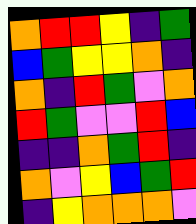[["orange", "red", "red", "yellow", "indigo", "green"], ["blue", "green", "yellow", "yellow", "orange", "indigo"], ["orange", "indigo", "red", "green", "violet", "orange"], ["red", "green", "violet", "violet", "red", "blue"], ["indigo", "indigo", "orange", "green", "red", "indigo"], ["orange", "violet", "yellow", "blue", "green", "red"], ["indigo", "yellow", "orange", "orange", "orange", "violet"]]